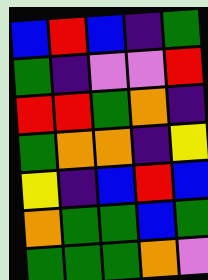[["blue", "red", "blue", "indigo", "green"], ["green", "indigo", "violet", "violet", "red"], ["red", "red", "green", "orange", "indigo"], ["green", "orange", "orange", "indigo", "yellow"], ["yellow", "indigo", "blue", "red", "blue"], ["orange", "green", "green", "blue", "green"], ["green", "green", "green", "orange", "violet"]]